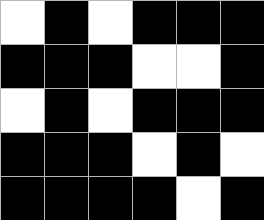[["white", "black", "white", "black", "black", "black"], ["black", "black", "black", "white", "white", "black"], ["white", "black", "white", "black", "black", "black"], ["black", "black", "black", "white", "black", "white"], ["black", "black", "black", "black", "white", "black"]]